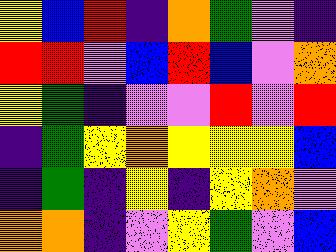[["yellow", "blue", "red", "indigo", "orange", "green", "violet", "indigo"], ["red", "red", "violet", "blue", "red", "blue", "violet", "orange"], ["yellow", "green", "indigo", "violet", "violet", "red", "violet", "red"], ["indigo", "green", "yellow", "orange", "yellow", "yellow", "yellow", "blue"], ["indigo", "green", "indigo", "yellow", "indigo", "yellow", "orange", "violet"], ["orange", "orange", "indigo", "violet", "yellow", "green", "violet", "blue"]]